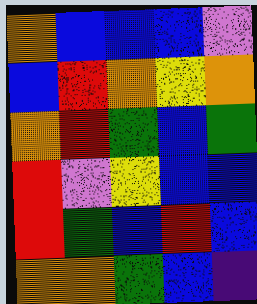[["orange", "blue", "blue", "blue", "violet"], ["blue", "red", "orange", "yellow", "orange"], ["orange", "red", "green", "blue", "green"], ["red", "violet", "yellow", "blue", "blue"], ["red", "green", "blue", "red", "blue"], ["orange", "orange", "green", "blue", "indigo"]]